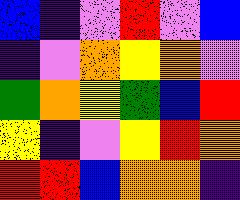[["blue", "indigo", "violet", "red", "violet", "blue"], ["indigo", "violet", "orange", "yellow", "orange", "violet"], ["green", "orange", "yellow", "green", "blue", "red"], ["yellow", "indigo", "violet", "yellow", "red", "orange"], ["red", "red", "blue", "orange", "orange", "indigo"]]